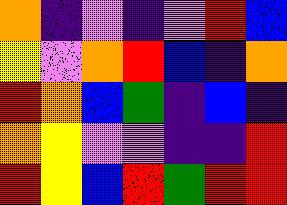[["orange", "indigo", "violet", "indigo", "violet", "red", "blue"], ["yellow", "violet", "orange", "red", "blue", "indigo", "orange"], ["red", "orange", "blue", "green", "indigo", "blue", "indigo"], ["orange", "yellow", "violet", "violet", "indigo", "indigo", "red"], ["red", "yellow", "blue", "red", "green", "red", "red"]]